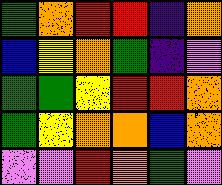[["green", "orange", "red", "red", "indigo", "orange"], ["blue", "yellow", "orange", "green", "indigo", "violet"], ["green", "green", "yellow", "red", "red", "orange"], ["green", "yellow", "orange", "orange", "blue", "orange"], ["violet", "violet", "red", "orange", "green", "violet"]]